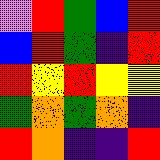[["violet", "red", "green", "blue", "red"], ["blue", "red", "green", "indigo", "red"], ["red", "yellow", "red", "yellow", "yellow"], ["green", "orange", "green", "orange", "indigo"], ["red", "orange", "indigo", "indigo", "red"]]